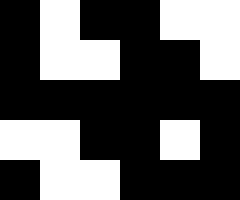[["black", "white", "black", "black", "white", "white"], ["black", "white", "white", "black", "black", "white"], ["black", "black", "black", "black", "black", "black"], ["white", "white", "black", "black", "white", "black"], ["black", "white", "white", "black", "black", "black"]]